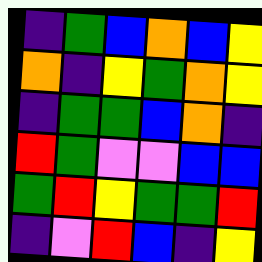[["indigo", "green", "blue", "orange", "blue", "yellow"], ["orange", "indigo", "yellow", "green", "orange", "yellow"], ["indigo", "green", "green", "blue", "orange", "indigo"], ["red", "green", "violet", "violet", "blue", "blue"], ["green", "red", "yellow", "green", "green", "red"], ["indigo", "violet", "red", "blue", "indigo", "yellow"]]